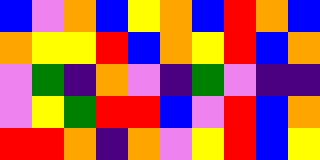[["blue", "violet", "orange", "blue", "yellow", "orange", "blue", "red", "orange", "blue"], ["orange", "yellow", "yellow", "red", "blue", "orange", "yellow", "red", "blue", "orange"], ["violet", "green", "indigo", "orange", "violet", "indigo", "green", "violet", "indigo", "indigo"], ["violet", "yellow", "green", "red", "red", "blue", "violet", "red", "blue", "orange"], ["red", "red", "orange", "indigo", "orange", "violet", "yellow", "red", "blue", "yellow"]]